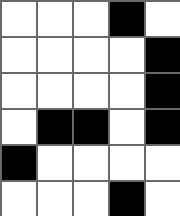[["white", "white", "white", "black", "white"], ["white", "white", "white", "white", "black"], ["white", "white", "white", "white", "black"], ["white", "black", "black", "white", "black"], ["black", "white", "white", "white", "white"], ["white", "white", "white", "black", "white"]]